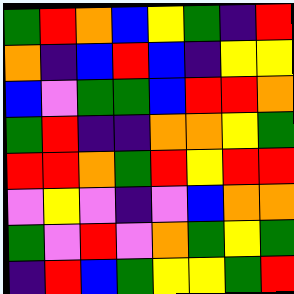[["green", "red", "orange", "blue", "yellow", "green", "indigo", "red"], ["orange", "indigo", "blue", "red", "blue", "indigo", "yellow", "yellow"], ["blue", "violet", "green", "green", "blue", "red", "red", "orange"], ["green", "red", "indigo", "indigo", "orange", "orange", "yellow", "green"], ["red", "red", "orange", "green", "red", "yellow", "red", "red"], ["violet", "yellow", "violet", "indigo", "violet", "blue", "orange", "orange"], ["green", "violet", "red", "violet", "orange", "green", "yellow", "green"], ["indigo", "red", "blue", "green", "yellow", "yellow", "green", "red"]]